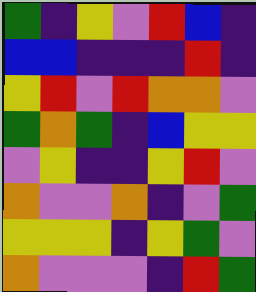[["green", "indigo", "yellow", "violet", "red", "blue", "indigo"], ["blue", "blue", "indigo", "indigo", "indigo", "red", "indigo"], ["yellow", "red", "violet", "red", "orange", "orange", "violet"], ["green", "orange", "green", "indigo", "blue", "yellow", "yellow"], ["violet", "yellow", "indigo", "indigo", "yellow", "red", "violet"], ["orange", "violet", "violet", "orange", "indigo", "violet", "green"], ["yellow", "yellow", "yellow", "indigo", "yellow", "green", "violet"], ["orange", "violet", "violet", "violet", "indigo", "red", "green"]]